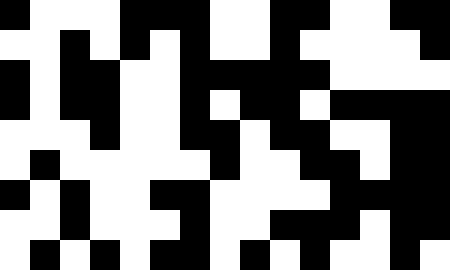[["black", "white", "white", "white", "black", "black", "black", "white", "white", "black", "black", "white", "white", "black", "black"], ["white", "white", "black", "white", "black", "white", "black", "white", "white", "black", "white", "white", "white", "white", "black"], ["black", "white", "black", "black", "white", "white", "black", "black", "black", "black", "black", "white", "white", "white", "white"], ["black", "white", "black", "black", "white", "white", "black", "white", "black", "black", "white", "black", "black", "black", "black"], ["white", "white", "white", "black", "white", "white", "black", "black", "white", "black", "black", "white", "white", "black", "black"], ["white", "black", "white", "white", "white", "white", "white", "black", "white", "white", "black", "black", "white", "black", "black"], ["black", "white", "black", "white", "white", "black", "black", "white", "white", "white", "white", "black", "black", "black", "black"], ["white", "white", "black", "white", "white", "white", "black", "white", "white", "black", "black", "black", "white", "black", "black"], ["white", "black", "white", "black", "white", "black", "black", "white", "black", "white", "black", "white", "white", "black", "white"]]